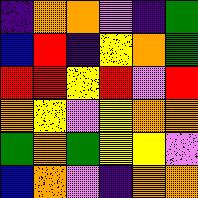[["indigo", "orange", "orange", "violet", "indigo", "green"], ["blue", "red", "indigo", "yellow", "orange", "green"], ["red", "red", "yellow", "red", "violet", "red"], ["orange", "yellow", "violet", "yellow", "orange", "orange"], ["green", "orange", "green", "yellow", "yellow", "violet"], ["blue", "orange", "violet", "indigo", "orange", "orange"]]